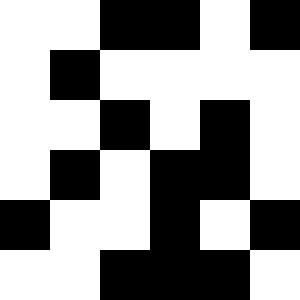[["white", "white", "black", "black", "white", "black"], ["white", "black", "white", "white", "white", "white"], ["white", "white", "black", "white", "black", "white"], ["white", "black", "white", "black", "black", "white"], ["black", "white", "white", "black", "white", "black"], ["white", "white", "black", "black", "black", "white"]]